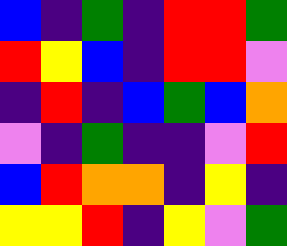[["blue", "indigo", "green", "indigo", "red", "red", "green"], ["red", "yellow", "blue", "indigo", "red", "red", "violet"], ["indigo", "red", "indigo", "blue", "green", "blue", "orange"], ["violet", "indigo", "green", "indigo", "indigo", "violet", "red"], ["blue", "red", "orange", "orange", "indigo", "yellow", "indigo"], ["yellow", "yellow", "red", "indigo", "yellow", "violet", "green"]]